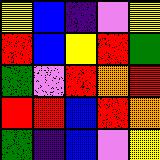[["yellow", "blue", "indigo", "violet", "yellow"], ["red", "blue", "yellow", "red", "green"], ["green", "violet", "red", "orange", "red"], ["red", "red", "blue", "red", "orange"], ["green", "indigo", "blue", "violet", "yellow"]]